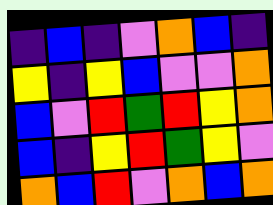[["indigo", "blue", "indigo", "violet", "orange", "blue", "indigo"], ["yellow", "indigo", "yellow", "blue", "violet", "violet", "orange"], ["blue", "violet", "red", "green", "red", "yellow", "orange"], ["blue", "indigo", "yellow", "red", "green", "yellow", "violet"], ["orange", "blue", "red", "violet", "orange", "blue", "orange"]]